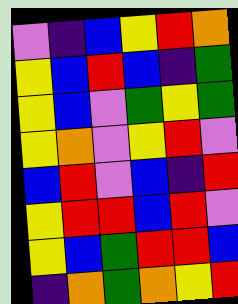[["violet", "indigo", "blue", "yellow", "red", "orange"], ["yellow", "blue", "red", "blue", "indigo", "green"], ["yellow", "blue", "violet", "green", "yellow", "green"], ["yellow", "orange", "violet", "yellow", "red", "violet"], ["blue", "red", "violet", "blue", "indigo", "red"], ["yellow", "red", "red", "blue", "red", "violet"], ["yellow", "blue", "green", "red", "red", "blue"], ["indigo", "orange", "green", "orange", "yellow", "red"]]